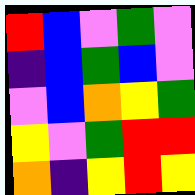[["red", "blue", "violet", "green", "violet"], ["indigo", "blue", "green", "blue", "violet"], ["violet", "blue", "orange", "yellow", "green"], ["yellow", "violet", "green", "red", "red"], ["orange", "indigo", "yellow", "red", "yellow"]]